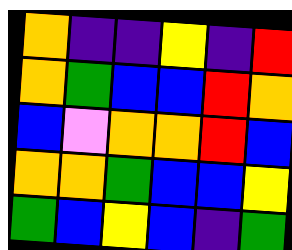[["orange", "indigo", "indigo", "yellow", "indigo", "red"], ["orange", "green", "blue", "blue", "red", "orange"], ["blue", "violet", "orange", "orange", "red", "blue"], ["orange", "orange", "green", "blue", "blue", "yellow"], ["green", "blue", "yellow", "blue", "indigo", "green"]]